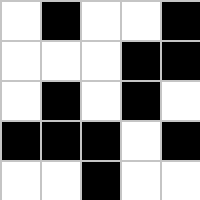[["white", "black", "white", "white", "black"], ["white", "white", "white", "black", "black"], ["white", "black", "white", "black", "white"], ["black", "black", "black", "white", "black"], ["white", "white", "black", "white", "white"]]